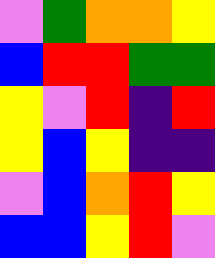[["violet", "green", "orange", "orange", "yellow"], ["blue", "red", "red", "green", "green"], ["yellow", "violet", "red", "indigo", "red"], ["yellow", "blue", "yellow", "indigo", "indigo"], ["violet", "blue", "orange", "red", "yellow"], ["blue", "blue", "yellow", "red", "violet"]]